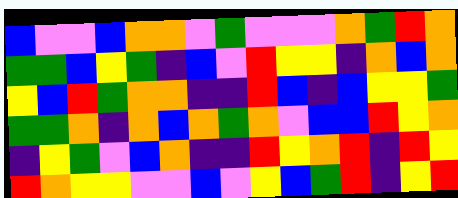[["blue", "violet", "violet", "blue", "orange", "orange", "violet", "green", "violet", "violet", "violet", "orange", "green", "red", "orange"], ["green", "green", "blue", "yellow", "green", "indigo", "blue", "violet", "red", "yellow", "yellow", "indigo", "orange", "blue", "orange"], ["yellow", "blue", "red", "green", "orange", "orange", "indigo", "indigo", "red", "blue", "indigo", "blue", "yellow", "yellow", "green"], ["green", "green", "orange", "indigo", "orange", "blue", "orange", "green", "orange", "violet", "blue", "blue", "red", "yellow", "orange"], ["indigo", "yellow", "green", "violet", "blue", "orange", "indigo", "indigo", "red", "yellow", "orange", "red", "indigo", "red", "yellow"], ["red", "orange", "yellow", "yellow", "violet", "violet", "blue", "violet", "yellow", "blue", "green", "red", "indigo", "yellow", "red"]]